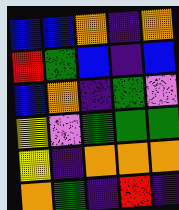[["blue", "blue", "orange", "indigo", "orange"], ["red", "green", "blue", "indigo", "blue"], ["blue", "orange", "indigo", "green", "violet"], ["yellow", "violet", "green", "green", "green"], ["yellow", "indigo", "orange", "orange", "orange"], ["orange", "green", "indigo", "red", "indigo"]]